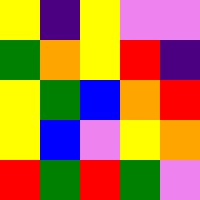[["yellow", "indigo", "yellow", "violet", "violet"], ["green", "orange", "yellow", "red", "indigo"], ["yellow", "green", "blue", "orange", "red"], ["yellow", "blue", "violet", "yellow", "orange"], ["red", "green", "red", "green", "violet"]]